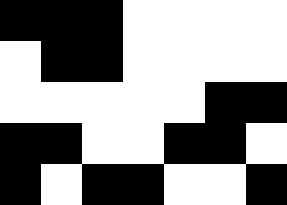[["black", "black", "black", "white", "white", "white", "white"], ["white", "black", "black", "white", "white", "white", "white"], ["white", "white", "white", "white", "white", "black", "black"], ["black", "black", "white", "white", "black", "black", "white"], ["black", "white", "black", "black", "white", "white", "black"]]